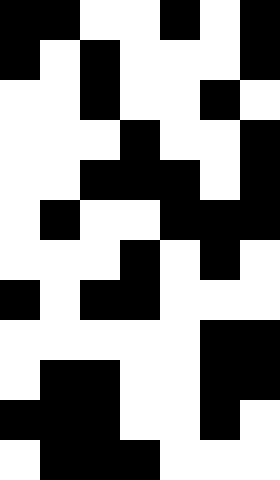[["black", "black", "white", "white", "black", "white", "black"], ["black", "white", "black", "white", "white", "white", "black"], ["white", "white", "black", "white", "white", "black", "white"], ["white", "white", "white", "black", "white", "white", "black"], ["white", "white", "black", "black", "black", "white", "black"], ["white", "black", "white", "white", "black", "black", "black"], ["white", "white", "white", "black", "white", "black", "white"], ["black", "white", "black", "black", "white", "white", "white"], ["white", "white", "white", "white", "white", "black", "black"], ["white", "black", "black", "white", "white", "black", "black"], ["black", "black", "black", "white", "white", "black", "white"], ["white", "black", "black", "black", "white", "white", "white"]]